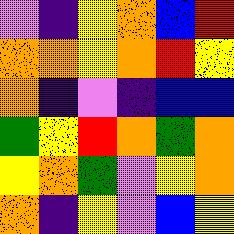[["violet", "indigo", "yellow", "orange", "blue", "red"], ["orange", "orange", "yellow", "orange", "red", "yellow"], ["orange", "indigo", "violet", "indigo", "blue", "blue"], ["green", "yellow", "red", "orange", "green", "orange"], ["yellow", "orange", "green", "violet", "yellow", "orange"], ["orange", "indigo", "yellow", "violet", "blue", "yellow"]]